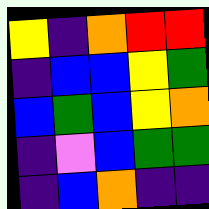[["yellow", "indigo", "orange", "red", "red"], ["indigo", "blue", "blue", "yellow", "green"], ["blue", "green", "blue", "yellow", "orange"], ["indigo", "violet", "blue", "green", "green"], ["indigo", "blue", "orange", "indigo", "indigo"]]